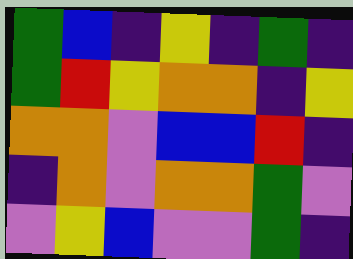[["green", "blue", "indigo", "yellow", "indigo", "green", "indigo"], ["green", "red", "yellow", "orange", "orange", "indigo", "yellow"], ["orange", "orange", "violet", "blue", "blue", "red", "indigo"], ["indigo", "orange", "violet", "orange", "orange", "green", "violet"], ["violet", "yellow", "blue", "violet", "violet", "green", "indigo"]]